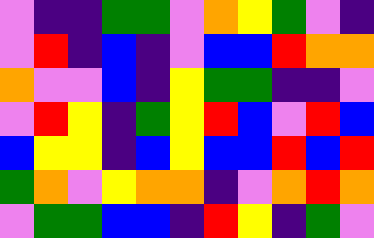[["violet", "indigo", "indigo", "green", "green", "violet", "orange", "yellow", "green", "violet", "indigo"], ["violet", "red", "indigo", "blue", "indigo", "violet", "blue", "blue", "red", "orange", "orange"], ["orange", "violet", "violet", "blue", "indigo", "yellow", "green", "green", "indigo", "indigo", "violet"], ["violet", "red", "yellow", "indigo", "green", "yellow", "red", "blue", "violet", "red", "blue"], ["blue", "yellow", "yellow", "indigo", "blue", "yellow", "blue", "blue", "red", "blue", "red"], ["green", "orange", "violet", "yellow", "orange", "orange", "indigo", "violet", "orange", "red", "orange"], ["violet", "green", "green", "blue", "blue", "indigo", "red", "yellow", "indigo", "green", "violet"]]